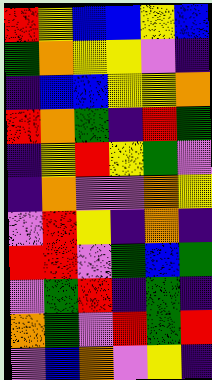[["red", "yellow", "blue", "blue", "yellow", "blue"], ["green", "orange", "yellow", "yellow", "violet", "indigo"], ["indigo", "blue", "blue", "yellow", "yellow", "orange"], ["red", "orange", "green", "indigo", "red", "green"], ["indigo", "yellow", "red", "yellow", "green", "violet"], ["indigo", "orange", "violet", "violet", "orange", "yellow"], ["violet", "red", "yellow", "indigo", "orange", "indigo"], ["red", "red", "violet", "green", "blue", "green"], ["violet", "green", "red", "indigo", "green", "indigo"], ["orange", "green", "violet", "red", "green", "red"], ["violet", "blue", "orange", "violet", "yellow", "indigo"]]